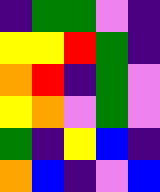[["indigo", "green", "green", "violet", "indigo"], ["yellow", "yellow", "red", "green", "indigo"], ["orange", "red", "indigo", "green", "violet"], ["yellow", "orange", "violet", "green", "violet"], ["green", "indigo", "yellow", "blue", "indigo"], ["orange", "blue", "indigo", "violet", "blue"]]